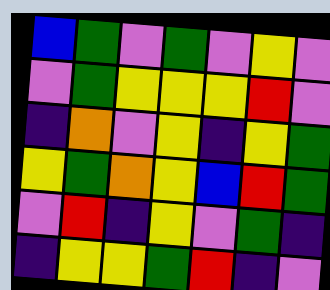[["blue", "green", "violet", "green", "violet", "yellow", "violet"], ["violet", "green", "yellow", "yellow", "yellow", "red", "violet"], ["indigo", "orange", "violet", "yellow", "indigo", "yellow", "green"], ["yellow", "green", "orange", "yellow", "blue", "red", "green"], ["violet", "red", "indigo", "yellow", "violet", "green", "indigo"], ["indigo", "yellow", "yellow", "green", "red", "indigo", "violet"]]